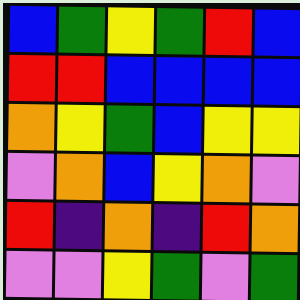[["blue", "green", "yellow", "green", "red", "blue"], ["red", "red", "blue", "blue", "blue", "blue"], ["orange", "yellow", "green", "blue", "yellow", "yellow"], ["violet", "orange", "blue", "yellow", "orange", "violet"], ["red", "indigo", "orange", "indigo", "red", "orange"], ["violet", "violet", "yellow", "green", "violet", "green"]]